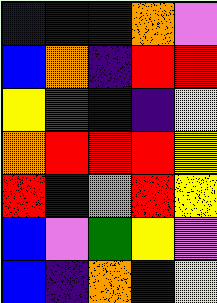[["blue", "blue", "indigo", "orange", "violet"], ["blue", "orange", "indigo", "red", "red"], ["yellow", "green", "blue", "indigo", "yellow"], ["orange", "red", "red", "red", "yellow"], ["red", "blue", "orange", "red", "yellow"], ["blue", "violet", "green", "yellow", "violet"], ["blue", "indigo", "orange", "blue", "yellow"]]